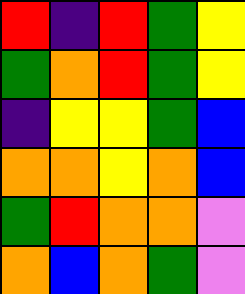[["red", "indigo", "red", "green", "yellow"], ["green", "orange", "red", "green", "yellow"], ["indigo", "yellow", "yellow", "green", "blue"], ["orange", "orange", "yellow", "orange", "blue"], ["green", "red", "orange", "orange", "violet"], ["orange", "blue", "orange", "green", "violet"]]